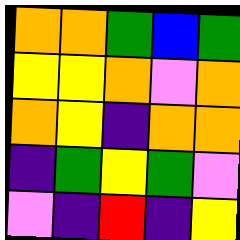[["orange", "orange", "green", "blue", "green"], ["yellow", "yellow", "orange", "violet", "orange"], ["orange", "yellow", "indigo", "orange", "orange"], ["indigo", "green", "yellow", "green", "violet"], ["violet", "indigo", "red", "indigo", "yellow"]]